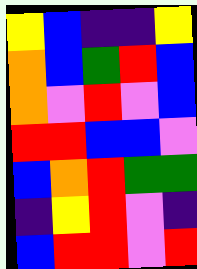[["yellow", "blue", "indigo", "indigo", "yellow"], ["orange", "blue", "green", "red", "blue"], ["orange", "violet", "red", "violet", "blue"], ["red", "red", "blue", "blue", "violet"], ["blue", "orange", "red", "green", "green"], ["indigo", "yellow", "red", "violet", "indigo"], ["blue", "red", "red", "violet", "red"]]